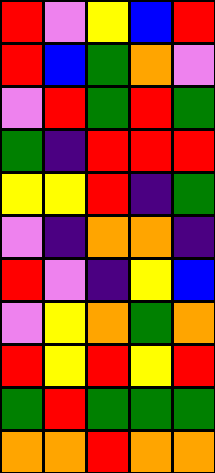[["red", "violet", "yellow", "blue", "red"], ["red", "blue", "green", "orange", "violet"], ["violet", "red", "green", "red", "green"], ["green", "indigo", "red", "red", "red"], ["yellow", "yellow", "red", "indigo", "green"], ["violet", "indigo", "orange", "orange", "indigo"], ["red", "violet", "indigo", "yellow", "blue"], ["violet", "yellow", "orange", "green", "orange"], ["red", "yellow", "red", "yellow", "red"], ["green", "red", "green", "green", "green"], ["orange", "orange", "red", "orange", "orange"]]